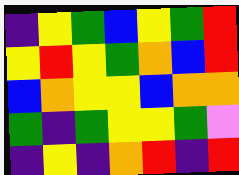[["indigo", "yellow", "green", "blue", "yellow", "green", "red"], ["yellow", "red", "yellow", "green", "orange", "blue", "red"], ["blue", "orange", "yellow", "yellow", "blue", "orange", "orange"], ["green", "indigo", "green", "yellow", "yellow", "green", "violet"], ["indigo", "yellow", "indigo", "orange", "red", "indigo", "red"]]